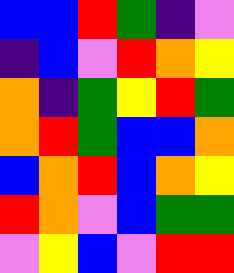[["blue", "blue", "red", "green", "indigo", "violet"], ["indigo", "blue", "violet", "red", "orange", "yellow"], ["orange", "indigo", "green", "yellow", "red", "green"], ["orange", "red", "green", "blue", "blue", "orange"], ["blue", "orange", "red", "blue", "orange", "yellow"], ["red", "orange", "violet", "blue", "green", "green"], ["violet", "yellow", "blue", "violet", "red", "red"]]